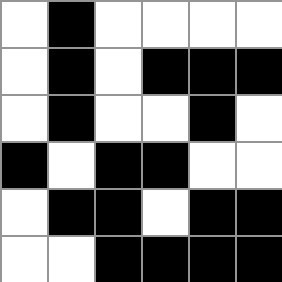[["white", "black", "white", "white", "white", "white"], ["white", "black", "white", "black", "black", "black"], ["white", "black", "white", "white", "black", "white"], ["black", "white", "black", "black", "white", "white"], ["white", "black", "black", "white", "black", "black"], ["white", "white", "black", "black", "black", "black"]]